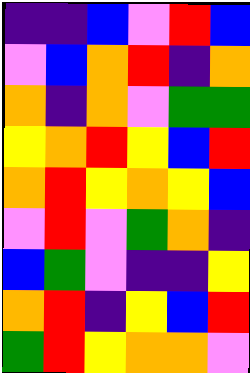[["indigo", "indigo", "blue", "violet", "red", "blue"], ["violet", "blue", "orange", "red", "indigo", "orange"], ["orange", "indigo", "orange", "violet", "green", "green"], ["yellow", "orange", "red", "yellow", "blue", "red"], ["orange", "red", "yellow", "orange", "yellow", "blue"], ["violet", "red", "violet", "green", "orange", "indigo"], ["blue", "green", "violet", "indigo", "indigo", "yellow"], ["orange", "red", "indigo", "yellow", "blue", "red"], ["green", "red", "yellow", "orange", "orange", "violet"]]